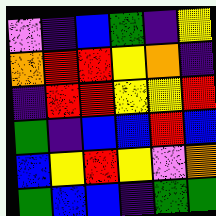[["violet", "indigo", "blue", "green", "indigo", "yellow"], ["orange", "red", "red", "yellow", "orange", "indigo"], ["indigo", "red", "red", "yellow", "yellow", "red"], ["green", "indigo", "blue", "blue", "red", "blue"], ["blue", "yellow", "red", "yellow", "violet", "orange"], ["green", "blue", "blue", "indigo", "green", "green"]]